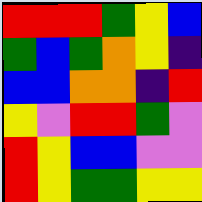[["red", "red", "red", "green", "yellow", "blue"], ["green", "blue", "green", "orange", "yellow", "indigo"], ["blue", "blue", "orange", "orange", "indigo", "red"], ["yellow", "violet", "red", "red", "green", "violet"], ["red", "yellow", "blue", "blue", "violet", "violet"], ["red", "yellow", "green", "green", "yellow", "yellow"]]